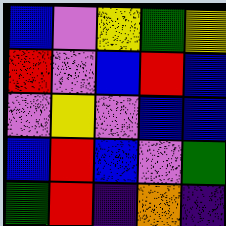[["blue", "violet", "yellow", "green", "yellow"], ["red", "violet", "blue", "red", "blue"], ["violet", "yellow", "violet", "blue", "blue"], ["blue", "red", "blue", "violet", "green"], ["green", "red", "indigo", "orange", "indigo"]]